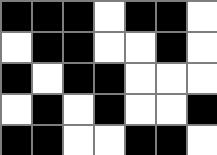[["black", "black", "black", "white", "black", "black", "white"], ["white", "black", "black", "white", "white", "black", "white"], ["black", "white", "black", "black", "white", "white", "white"], ["white", "black", "white", "black", "white", "white", "black"], ["black", "black", "white", "white", "black", "black", "white"]]